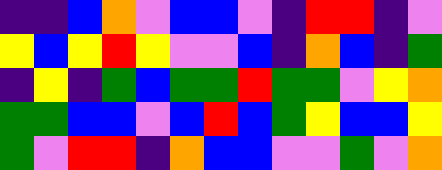[["indigo", "indigo", "blue", "orange", "violet", "blue", "blue", "violet", "indigo", "red", "red", "indigo", "violet"], ["yellow", "blue", "yellow", "red", "yellow", "violet", "violet", "blue", "indigo", "orange", "blue", "indigo", "green"], ["indigo", "yellow", "indigo", "green", "blue", "green", "green", "red", "green", "green", "violet", "yellow", "orange"], ["green", "green", "blue", "blue", "violet", "blue", "red", "blue", "green", "yellow", "blue", "blue", "yellow"], ["green", "violet", "red", "red", "indigo", "orange", "blue", "blue", "violet", "violet", "green", "violet", "orange"]]